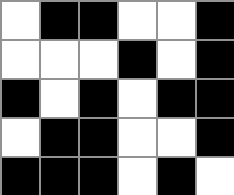[["white", "black", "black", "white", "white", "black"], ["white", "white", "white", "black", "white", "black"], ["black", "white", "black", "white", "black", "black"], ["white", "black", "black", "white", "white", "black"], ["black", "black", "black", "white", "black", "white"]]